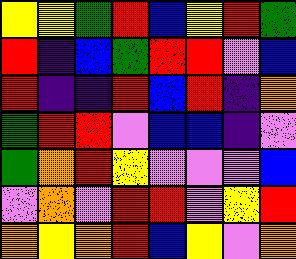[["yellow", "yellow", "green", "red", "blue", "yellow", "red", "green"], ["red", "indigo", "blue", "green", "red", "red", "violet", "blue"], ["red", "indigo", "indigo", "red", "blue", "red", "indigo", "orange"], ["green", "red", "red", "violet", "blue", "blue", "indigo", "violet"], ["green", "orange", "red", "yellow", "violet", "violet", "violet", "blue"], ["violet", "orange", "violet", "red", "red", "violet", "yellow", "red"], ["orange", "yellow", "orange", "red", "blue", "yellow", "violet", "orange"]]